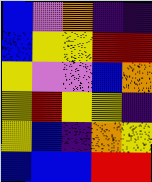[["blue", "violet", "orange", "indigo", "indigo"], ["blue", "yellow", "yellow", "red", "red"], ["yellow", "violet", "violet", "blue", "orange"], ["yellow", "red", "yellow", "yellow", "indigo"], ["yellow", "blue", "indigo", "orange", "yellow"], ["blue", "blue", "blue", "red", "red"]]